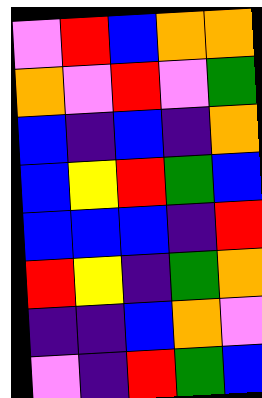[["violet", "red", "blue", "orange", "orange"], ["orange", "violet", "red", "violet", "green"], ["blue", "indigo", "blue", "indigo", "orange"], ["blue", "yellow", "red", "green", "blue"], ["blue", "blue", "blue", "indigo", "red"], ["red", "yellow", "indigo", "green", "orange"], ["indigo", "indigo", "blue", "orange", "violet"], ["violet", "indigo", "red", "green", "blue"]]